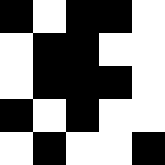[["black", "white", "black", "black", "white"], ["white", "black", "black", "white", "white"], ["white", "black", "black", "black", "white"], ["black", "white", "black", "white", "white"], ["white", "black", "white", "white", "black"]]